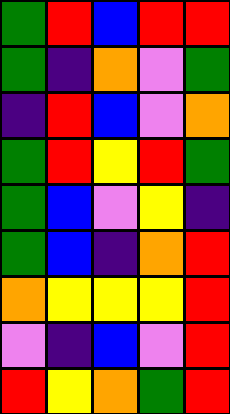[["green", "red", "blue", "red", "red"], ["green", "indigo", "orange", "violet", "green"], ["indigo", "red", "blue", "violet", "orange"], ["green", "red", "yellow", "red", "green"], ["green", "blue", "violet", "yellow", "indigo"], ["green", "blue", "indigo", "orange", "red"], ["orange", "yellow", "yellow", "yellow", "red"], ["violet", "indigo", "blue", "violet", "red"], ["red", "yellow", "orange", "green", "red"]]